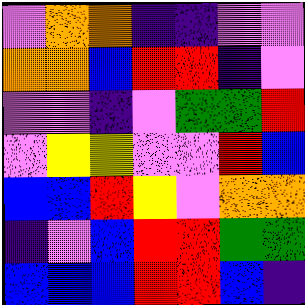[["violet", "orange", "orange", "indigo", "indigo", "violet", "violet"], ["orange", "orange", "blue", "red", "red", "indigo", "violet"], ["violet", "violet", "indigo", "violet", "green", "green", "red"], ["violet", "yellow", "yellow", "violet", "violet", "red", "blue"], ["blue", "blue", "red", "yellow", "violet", "orange", "orange"], ["indigo", "violet", "blue", "red", "red", "green", "green"], ["blue", "blue", "blue", "red", "red", "blue", "indigo"]]